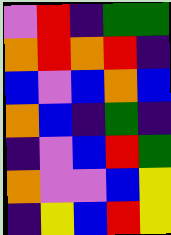[["violet", "red", "indigo", "green", "green"], ["orange", "red", "orange", "red", "indigo"], ["blue", "violet", "blue", "orange", "blue"], ["orange", "blue", "indigo", "green", "indigo"], ["indigo", "violet", "blue", "red", "green"], ["orange", "violet", "violet", "blue", "yellow"], ["indigo", "yellow", "blue", "red", "yellow"]]